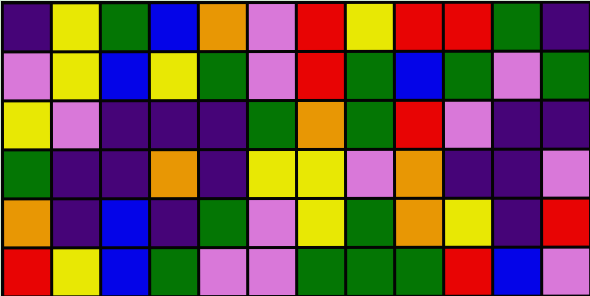[["indigo", "yellow", "green", "blue", "orange", "violet", "red", "yellow", "red", "red", "green", "indigo"], ["violet", "yellow", "blue", "yellow", "green", "violet", "red", "green", "blue", "green", "violet", "green"], ["yellow", "violet", "indigo", "indigo", "indigo", "green", "orange", "green", "red", "violet", "indigo", "indigo"], ["green", "indigo", "indigo", "orange", "indigo", "yellow", "yellow", "violet", "orange", "indigo", "indigo", "violet"], ["orange", "indigo", "blue", "indigo", "green", "violet", "yellow", "green", "orange", "yellow", "indigo", "red"], ["red", "yellow", "blue", "green", "violet", "violet", "green", "green", "green", "red", "blue", "violet"]]